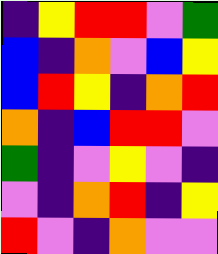[["indigo", "yellow", "red", "red", "violet", "green"], ["blue", "indigo", "orange", "violet", "blue", "yellow"], ["blue", "red", "yellow", "indigo", "orange", "red"], ["orange", "indigo", "blue", "red", "red", "violet"], ["green", "indigo", "violet", "yellow", "violet", "indigo"], ["violet", "indigo", "orange", "red", "indigo", "yellow"], ["red", "violet", "indigo", "orange", "violet", "violet"]]